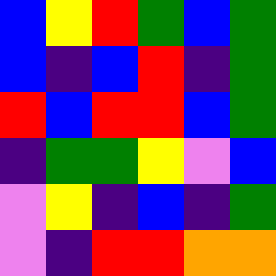[["blue", "yellow", "red", "green", "blue", "green"], ["blue", "indigo", "blue", "red", "indigo", "green"], ["red", "blue", "red", "red", "blue", "green"], ["indigo", "green", "green", "yellow", "violet", "blue"], ["violet", "yellow", "indigo", "blue", "indigo", "green"], ["violet", "indigo", "red", "red", "orange", "orange"]]